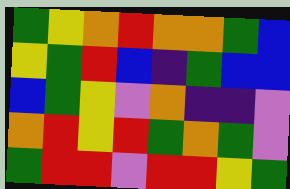[["green", "yellow", "orange", "red", "orange", "orange", "green", "blue"], ["yellow", "green", "red", "blue", "indigo", "green", "blue", "blue"], ["blue", "green", "yellow", "violet", "orange", "indigo", "indigo", "violet"], ["orange", "red", "yellow", "red", "green", "orange", "green", "violet"], ["green", "red", "red", "violet", "red", "red", "yellow", "green"]]